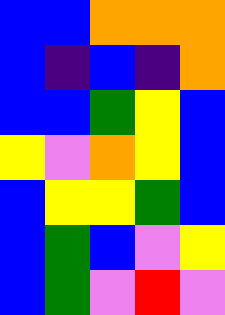[["blue", "blue", "orange", "orange", "orange"], ["blue", "indigo", "blue", "indigo", "orange"], ["blue", "blue", "green", "yellow", "blue"], ["yellow", "violet", "orange", "yellow", "blue"], ["blue", "yellow", "yellow", "green", "blue"], ["blue", "green", "blue", "violet", "yellow"], ["blue", "green", "violet", "red", "violet"]]